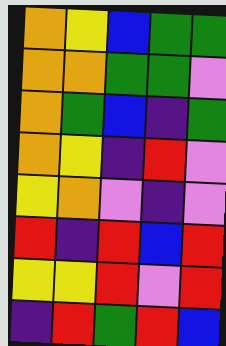[["orange", "yellow", "blue", "green", "green"], ["orange", "orange", "green", "green", "violet"], ["orange", "green", "blue", "indigo", "green"], ["orange", "yellow", "indigo", "red", "violet"], ["yellow", "orange", "violet", "indigo", "violet"], ["red", "indigo", "red", "blue", "red"], ["yellow", "yellow", "red", "violet", "red"], ["indigo", "red", "green", "red", "blue"]]